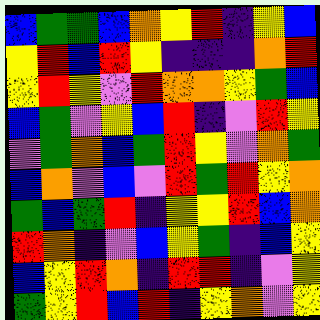[["blue", "green", "green", "blue", "orange", "yellow", "red", "indigo", "yellow", "blue"], ["yellow", "red", "blue", "red", "yellow", "indigo", "indigo", "indigo", "orange", "red"], ["yellow", "red", "yellow", "violet", "red", "orange", "orange", "yellow", "green", "blue"], ["blue", "green", "violet", "yellow", "blue", "red", "indigo", "violet", "red", "yellow"], ["violet", "green", "orange", "blue", "green", "red", "yellow", "violet", "orange", "green"], ["blue", "orange", "violet", "blue", "violet", "red", "green", "red", "yellow", "orange"], ["green", "blue", "green", "red", "indigo", "yellow", "yellow", "red", "blue", "orange"], ["red", "orange", "indigo", "violet", "blue", "yellow", "green", "indigo", "blue", "yellow"], ["blue", "yellow", "red", "orange", "indigo", "red", "red", "indigo", "violet", "yellow"], ["green", "yellow", "red", "blue", "red", "indigo", "yellow", "orange", "violet", "yellow"]]